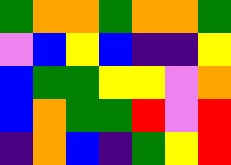[["green", "orange", "orange", "green", "orange", "orange", "green"], ["violet", "blue", "yellow", "blue", "indigo", "indigo", "yellow"], ["blue", "green", "green", "yellow", "yellow", "violet", "orange"], ["blue", "orange", "green", "green", "red", "violet", "red"], ["indigo", "orange", "blue", "indigo", "green", "yellow", "red"]]